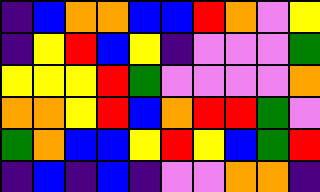[["indigo", "blue", "orange", "orange", "blue", "blue", "red", "orange", "violet", "yellow"], ["indigo", "yellow", "red", "blue", "yellow", "indigo", "violet", "violet", "violet", "green"], ["yellow", "yellow", "yellow", "red", "green", "violet", "violet", "violet", "violet", "orange"], ["orange", "orange", "yellow", "red", "blue", "orange", "red", "red", "green", "violet"], ["green", "orange", "blue", "blue", "yellow", "red", "yellow", "blue", "green", "red"], ["indigo", "blue", "indigo", "blue", "indigo", "violet", "violet", "orange", "orange", "indigo"]]